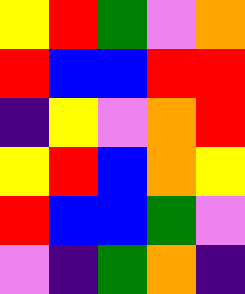[["yellow", "red", "green", "violet", "orange"], ["red", "blue", "blue", "red", "red"], ["indigo", "yellow", "violet", "orange", "red"], ["yellow", "red", "blue", "orange", "yellow"], ["red", "blue", "blue", "green", "violet"], ["violet", "indigo", "green", "orange", "indigo"]]